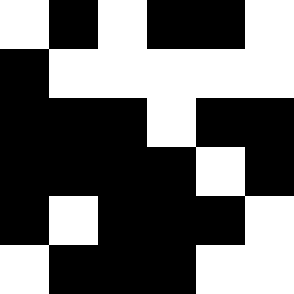[["white", "black", "white", "black", "black", "white"], ["black", "white", "white", "white", "white", "white"], ["black", "black", "black", "white", "black", "black"], ["black", "black", "black", "black", "white", "black"], ["black", "white", "black", "black", "black", "white"], ["white", "black", "black", "black", "white", "white"]]